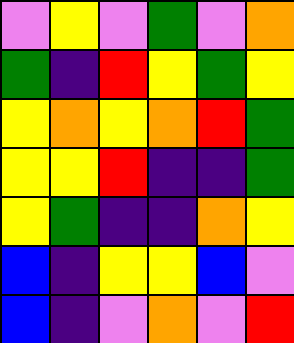[["violet", "yellow", "violet", "green", "violet", "orange"], ["green", "indigo", "red", "yellow", "green", "yellow"], ["yellow", "orange", "yellow", "orange", "red", "green"], ["yellow", "yellow", "red", "indigo", "indigo", "green"], ["yellow", "green", "indigo", "indigo", "orange", "yellow"], ["blue", "indigo", "yellow", "yellow", "blue", "violet"], ["blue", "indigo", "violet", "orange", "violet", "red"]]